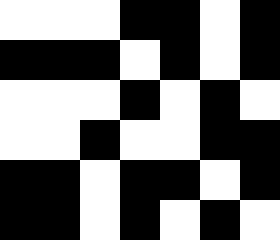[["white", "white", "white", "black", "black", "white", "black"], ["black", "black", "black", "white", "black", "white", "black"], ["white", "white", "white", "black", "white", "black", "white"], ["white", "white", "black", "white", "white", "black", "black"], ["black", "black", "white", "black", "black", "white", "black"], ["black", "black", "white", "black", "white", "black", "white"]]